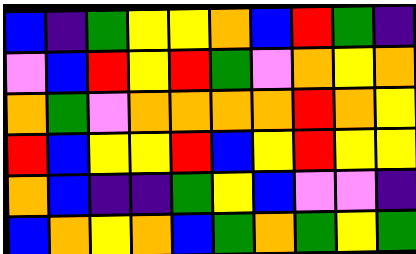[["blue", "indigo", "green", "yellow", "yellow", "orange", "blue", "red", "green", "indigo"], ["violet", "blue", "red", "yellow", "red", "green", "violet", "orange", "yellow", "orange"], ["orange", "green", "violet", "orange", "orange", "orange", "orange", "red", "orange", "yellow"], ["red", "blue", "yellow", "yellow", "red", "blue", "yellow", "red", "yellow", "yellow"], ["orange", "blue", "indigo", "indigo", "green", "yellow", "blue", "violet", "violet", "indigo"], ["blue", "orange", "yellow", "orange", "blue", "green", "orange", "green", "yellow", "green"]]